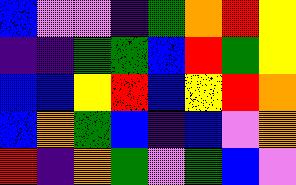[["blue", "violet", "violet", "indigo", "green", "orange", "red", "yellow"], ["indigo", "indigo", "green", "green", "blue", "red", "green", "yellow"], ["blue", "blue", "yellow", "red", "blue", "yellow", "red", "orange"], ["blue", "orange", "green", "blue", "indigo", "blue", "violet", "orange"], ["red", "indigo", "orange", "green", "violet", "green", "blue", "violet"]]